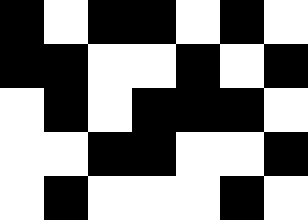[["black", "white", "black", "black", "white", "black", "white"], ["black", "black", "white", "white", "black", "white", "black"], ["white", "black", "white", "black", "black", "black", "white"], ["white", "white", "black", "black", "white", "white", "black"], ["white", "black", "white", "white", "white", "black", "white"]]